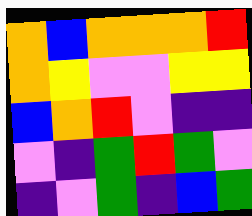[["orange", "blue", "orange", "orange", "orange", "red"], ["orange", "yellow", "violet", "violet", "yellow", "yellow"], ["blue", "orange", "red", "violet", "indigo", "indigo"], ["violet", "indigo", "green", "red", "green", "violet"], ["indigo", "violet", "green", "indigo", "blue", "green"]]